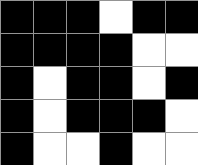[["black", "black", "black", "white", "black", "black"], ["black", "black", "black", "black", "white", "white"], ["black", "white", "black", "black", "white", "black"], ["black", "white", "black", "black", "black", "white"], ["black", "white", "white", "black", "white", "white"]]